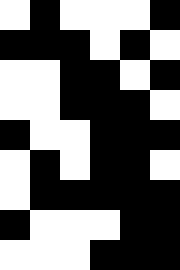[["white", "black", "white", "white", "white", "black"], ["black", "black", "black", "white", "black", "white"], ["white", "white", "black", "black", "white", "black"], ["white", "white", "black", "black", "black", "white"], ["black", "white", "white", "black", "black", "black"], ["white", "black", "white", "black", "black", "white"], ["white", "black", "black", "black", "black", "black"], ["black", "white", "white", "white", "black", "black"], ["white", "white", "white", "black", "black", "black"]]